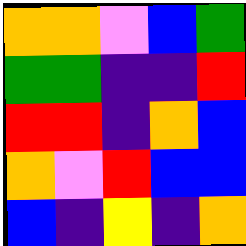[["orange", "orange", "violet", "blue", "green"], ["green", "green", "indigo", "indigo", "red"], ["red", "red", "indigo", "orange", "blue"], ["orange", "violet", "red", "blue", "blue"], ["blue", "indigo", "yellow", "indigo", "orange"]]